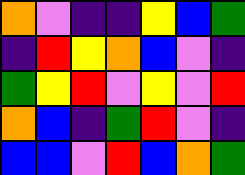[["orange", "violet", "indigo", "indigo", "yellow", "blue", "green"], ["indigo", "red", "yellow", "orange", "blue", "violet", "indigo"], ["green", "yellow", "red", "violet", "yellow", "violet", "red"], ["orange", "blue", "indigo", "green", "red", "violet", "indigo"], ["blue", "blue", "violet", "red", "blue", "orange", "green"]]